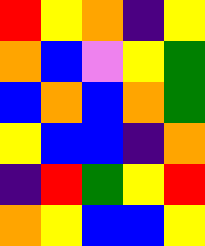[["red", "yellow", "orange", "indigo", "yellow"], ["orange", "blue", "violet", "yellow", "green"], ["blue", "orange", "blue", "orange", "green"], ["yellow", "blue", "blue", "indigo", "orange"], ["indigo", "red", "green", "yellow", "red"], ["orange", "yellow", "blue", "blue", "yellow"]]